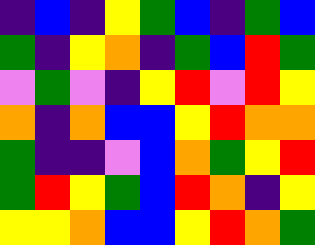[["indigo", "blue", "indigo", "yellow", "green", "blue", "indigo", "green", "blue"], ["green", "indigo", "yellow", "orange", "indigo", "green", "blue", "red", "green"], ["violet", "green", "violet", "indigo", "yellow", "red", "violet", "red", "yellow"], ["orange", "indigo", "orange", "blue", "blue", "yellow", "red", "orange", "orange"], ["green", "indigo", "indigo", "violet", "blue", "orange", "green", "yellow", "red"], ["green", "red", "yellow", "green", "blue", "red", "orange", "indigo", "yellow"], ["yellow", "yellow", "orange", "blue", "blue", "yellow", "red", "orange", "green"]]